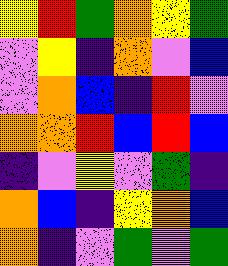[["yellow", "red", "green", "orange", "yellow", "green"], ["violet", "yellow", "indigo", "orange", "violet", "blue"], ["violet", "orange", "blue", "indigo", "red", "violet"], ["orange", "orange", "red", "blue", "red", "blue"], ["indigo", "violet", "yellow", "violet", "green", "indigo"], ["orange", "blue", "indigo", "yellow", "orange", "blue"], ["orange", "indigo", "violet", "green", "violet", "green"]]